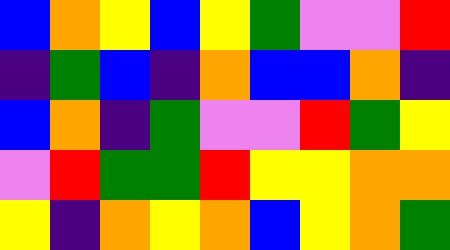[["blue", "orange", "yellow", "blue", "yellow", "green", "violet", "violet", "red"], ["indigo", "green", "blue", "indigo", "orange", "blue", "blue", "orange", "indigo"], ["blue", "orange", "indigo", "green", "violet", "violet", "red", "green", "yellow"], ["violet", "red", "green", "green", "red", "yellow", "yellow", "orange", "orange"], ["yellow", "indigo", "orange", "yellow", "orange", "blue", "yellow", "orange", "green"]]